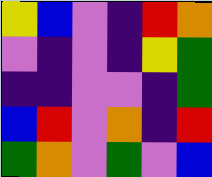[["yellow", "blue", "violet", "indigo", "red", "orange"], ["violet", "indigo", "violet", "indigo", "yellow", "green"], ["indigo", "indigo", "violet", "violet", "indigo", "green"], ["blue", "red", "violet", "orange", "indigo", "red"], ["green", "orange", "violet", "green", "violet", "blue"]]